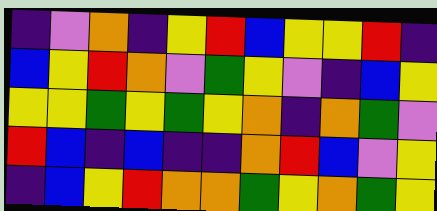[["indigo", "violet", "orange", "indigo", "yellow", "red", "blue", "yellow", "yellow", "red", "indigo"], ["blue", "yellow", "red", "orange", "violet", "green", "yellow", "violet", "indigo", "blue", "yellow"], ["yellow", "yellow", "green", "yellow", "green", "yellow", "orange", "indigo", "orange", "green", "violet"], ["red", "blue", "indigo", "blue", "indigo", "indigo", "orange", "red", "blue", "violet", "yellow"], ["indigo", "blue", "yellow", "red", "orange", "orange", "green", "yellow", "orange", "green", "yellow"]]